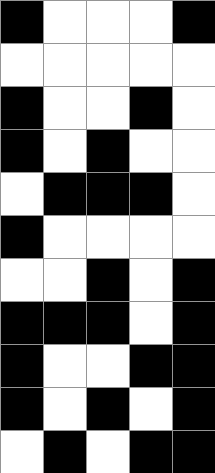[["black", "white", "white", "white", "black"], ["white", "white", "white", "white", "white"], ["black", "white", "white", "black", "white"], ["black", "white", "black", "white", "white"], ["white", "black", "black", "black", "white"], ["black", "white", "white", "white", "white"], ["white", "white", "black", "white", "black"], ["black", "black", "black", "white", "black"], ["black", "white", "white", "black", "black"], ["black", "white", "black", "white", "black"], ["white", "black", "white", "black", "black"]]